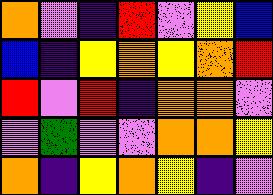[["orange", "violet", "indigo", "red", "violet", "yellow", "blue"], ["blue", "indigo", "yellow", "orange", "yellow", "orange", "red"], ["red", "violet", "red", "indigo", "orange", "orange", "violet"], ["violet", "green", "violet", "violet", "orange", "orange", "yellow"], ["orange", "indigo", "yellow", "orange", "yellow", "indigo", "violet"]]